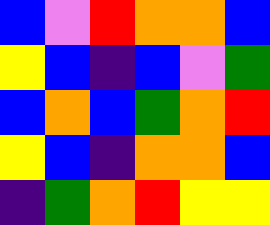[["blue", "violet", "red", "orange", "orange", "blue"], ["yellow", "blue", "indigo", "blue", "violet", "green"], ["blue", "orange", "blue", "green", "orange", "red"], ["yellow", "blue", "indigo", "orange", "orange", "blue"], ["indigo", "green", "orange", "red", "yellow", "yellow"]]